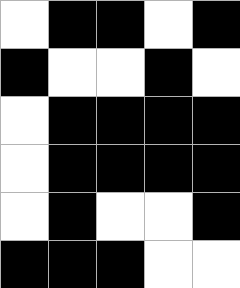[["white", "black", "black", "white", "black"], ["black", "white", "white", "black", "white"], ["white", "black", "black", "black", "black"], ["white", "black", "black", "black", "black"], ["white", "black", "white", "white", "black"], ["black", "black", "black", "white", "white"]]